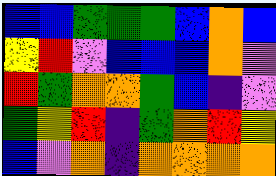[["blue", "blue", "green", "green", "green", "blue", "orange", "blue"], ["yellow", "red", "violet", "blue", "blue", "blue", "orange", "violet"], ["red", "green", "orange", "orange", "green", "blue", "indigo", "violet"], ["green", "yellow", "red", "indigo", "green", "orange", "red", "yellow"], ["blue", "violet", "orange", "indigo", "orange", "orange", "orange", "orange"]]